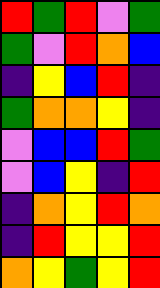[["red", "green", "red", "violet", "green"], ["green", "violet", "red", "orange", "blue"], ["indigo", "yellow", "blue", "red", "indigo"], ["green", "orange", "orange", "yellow", "indigo"], ["violet", "blue", "blue", "red", "green"], ["violet", "blue", "yellow", "indigo", "red"], ["indigo", "orange", "yellow", "red", "orange"], ["indigo", "red", "yellow", "yellow", "red"], ["orange", "yellow", "green", "yellow", "red"]]